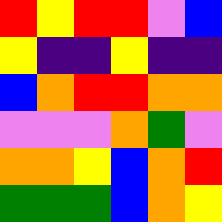[["red", "yellow", "red", "red", "violet", "blue"], ["yellow", "indigo", "indigo", "yellow", "indigo", "indigo"], ["blue", "orange", "red", "red", "orange", "orange"], ["violet", "violet", "violet", "orange", "green", "violet"], ["orange", "orange", "yellow", "blue", "orange", "red"], ["green", "green", "green", "blue", "orange", "yellow"]]